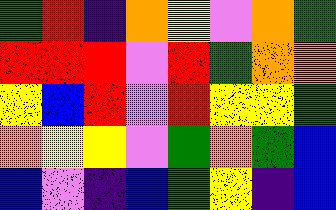[["green", "red", "indigo", "orange", "yellow", "violet", "orange", "green"], ["red", "red", "red", "violet", "red", "green", "orange", "orange"], ["yellow", "blue", "red", "violet", "red", "yellow", "yellow", "green"], ["orange", "yellow", "yellow", "violet", "green", "orange", "green", "blue"], ["blue", "violet", "indigo", "blue", "green", "yellow", "indigo", "blue"]]